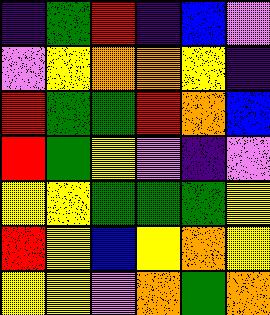[["indigo", "green", "red", "indigo", "blue", "violet"], ["violet", "yellow", "orange", "orange", "yellow", "indigo"], ["red", "green", "green", "red", "orange", "blue"], ["red", "green", "yellow", "violet", "indigo", "violet"], ["yellow", "yellow", "green", "green", "green", "yellow"], ["red", "yellow", "blue", "yellow", "orange", "yellow"], ["yellow", "yellow", "violet", "orange", "green", "orange"]]